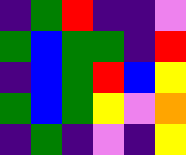[["indigo", "green", "red", "indigo", "indigo", "violet"], ["green", "blue", "green", "green", "indigo", "red"], ["indigo", "blue", "green", "red", "blue", "yellow"], ["green", "blue", "green", "yellow", "violet", "orange"], ["indigo", "green", "indigo", "violet", "indigo", "yellow"]]